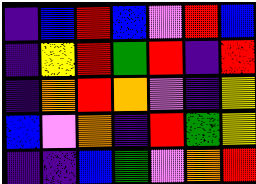[["indigo", "blue", "red", "blue", "violet", "red", "blue"], ["indigo", "yellow", "red", "green", "red", "indigo", "red"], ["indigo", "orange", "red", "orange", "violet", "indigo", "yellow"], ["blue", "violet", "orange", "indigo", "red", "green", "yellow"], ["indigo", "indigo", "blue", "green", "violet", "orange", "red"]]